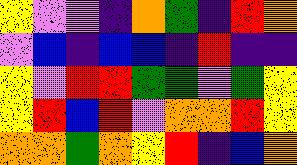[["yellow", "violet", "violet", "indigo", "orange", "green", "indigo", "red", "orange"], ["violet", "blue", "indigo", "blue", "blue", "indigo", "red", "indigo", "indigo"], ["yellow", "violet", "red", "red", "green", "green", "violet", "green", "yellow"], ["yellow", "red", "blue", "red", "violet", "orange", "orange", "red", "yellow"], ["orange", "orange", "green", "orange", "yellow", "red", "indigo", "blue", "orange"]]